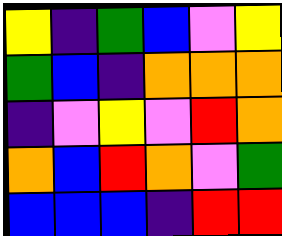[["yellow", "indigo", "green", "blue", "violet", "yellow"], ["green", "blue", "indigo", "orange", "orange", "orange"], ["indigo", "violet", "yellow", "violet", "red", "orange"], ["orange", "blue", "red", "orange", "violet", "green"], ["blue", "blue", "blue", "indigo", "red", "red"]]